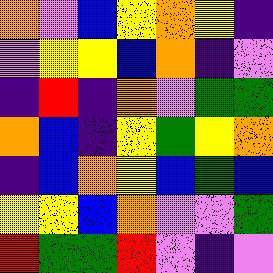[["orange", "violet", "blue", "yellow", "orange", "yellow", "indigo"], ["violet", "yellow", "yellow", "blue", "orange", "indigo", "violet"], ["indigo", "red", "indigo", "orange", "violet", "green", "green"], ["orange", "blue", "indigo", "yellow", "green", "yellow", "orange"], ["indigo", "blue", "orange", "yellow", "blue", "green", "blue"], ["yellow", "yellow", "blue", "orange", "violet", "violet", "green"], ["red", "green", "green", "red", "violet", "indigo", "violet"]]